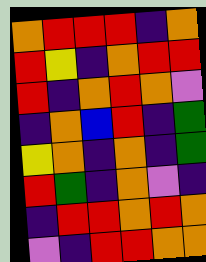[["orange", "red", "red", "red", "indigo", "orange"], ["red", "yellow", "indigo", "orange", "red", "red"], ["red", "indigo", "orange", "red", "orange", "violet"], ["indigo", "orange", "blue", "red", "indigo", "green"], ["yellow", "orange", "indigo", "orange", "indigo", "green"], ["red", "green", "indigo", "orange", "violet", "indigo"], ["indigo", "red", "red", "orange", "red", "orange"], ["violet", "indigo", "red", "red", "orange", "orange"]]